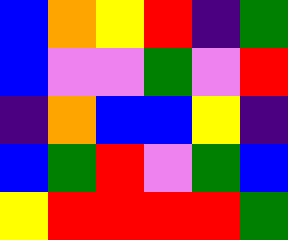[["blue", "orange", "yellow", "red", "indigo", "green"], ["blue", "violet", "violet", "green", "violet", "red"], ["indigo", "orange", "blue", "blue", "yellow", "indigo"], ["blue", "green", "red", "violet", "green", "blue"], ["yellow", "red", "red", "red", "red", "green"]]